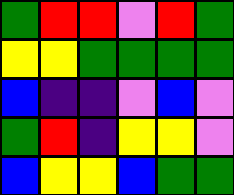[["green", "red", "red", "violet", "red", "green"], ["yellow", "yellow", "green", "green", "green", "green"], ["blue", "indigo", "indigo", "violet", "blue", "violet"], ["green", "red", "indigo", "yellow", "yellow", "violet"], ["blue", "yellow", "yellow", "blue", "green", "green"]]